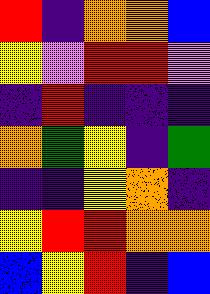[["red", "indigo", "orange", "orange", "blue"], ["yellow", "violet", "red", "red", "violet"], ["indigo", "red", "indigo", "indigo", "indigo"], ["orange", "green", "yellow", "indigo", "green"], ["indigo", "indigo", "yellow", "orange", "indigo"], ["yellow", "red", "red", "orange", "orange"], ["blue", "yellow", "red", "indigo", "blue"]]